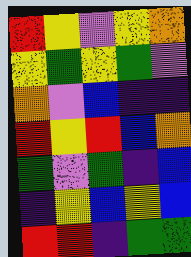[["red", "yellow", "violet", "yellow", "orange"], ["yellow", "green", "yellow", "green", "violet"], ["orange", "violet", "blue", "indigo", "indigo"], ["red", "yellow", "red", "blue", "orange"], ["green", "violet", "green", "indigo", "blue"], ["indigo", "yellow", "blue", "yellow", "blue"], ["red", "red", "indigo", "green", "green"]]